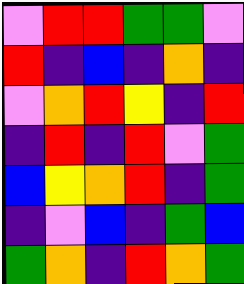[["violet", "red", "red", "green", "green", "violet"], ["red", "indigo", "blue", "indigo", "orange", "indigo"], ["violet", "orange", "red", "yellow", "indigo", "red"], ["indigo", "red", "indigo", "red", "violet", "green"], ["blue", "yellow", "orange", "red", "indigo", "green"], ["indigo", "violet", "blue", "indigo", "green", "blue"], ["green", "orange", "indigo", "red", "orange", "green"]]